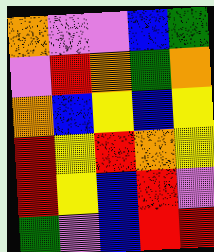[["orange", "violet", "violet", "blue", "green"], ["violet", "red", "orange", "green", "orange"], ["orange", "blue", "yellow", "blue", "yellow"], ["red", "yellow", "red", "orange", "yellow"], ["red", "yellow", "blue", "red", "violet"], ["green", "violet", "blue", "red", "red"]]